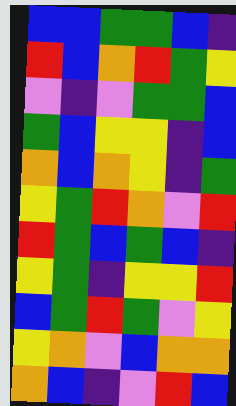[["blue", "blue", "green", "green", "blue", "indigo"], ["red", "blue", "orange", "red", "green", "yellow"], ["violet", "indigo", "violet", "green", "green", "blue"], ["green", "blue", "yellow", "yellow", "indigo", "blue"], ["orange", "blue", "orange", "yellow", "indigo", "green"], ["yellow", "green", "red", "orange", "violet", "red"], ["red", "green", "blue", "green", "blue", "indigo"], ["yellow", "green", "indigo", "yellow", "yellow", "red"], ["blue", "green", "red", "green", "violet", "yellow"], ["yellow", "orange", "violet", "blue", "orange", "orange"], ["orange", "blue", "indigo", "violet", "red", "blue"]]